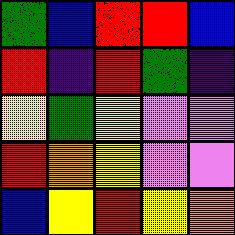[["green", "blue", "red", "red", "blue"], ["red", "indigo", "red", "green", "indigo"], ["yellow", "green", "yellow", "violet", "violet"], ["red", "orange", "yellow", "violet", "violet"], ["blue", "yellow", "red", "yellow", "orange"]]